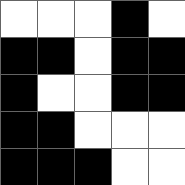[["white", "white", "white", "black", "white"], ["black", "black", "white", "black", "black"], ["black", "white", "white", "black", "black"], ["black", "black", "white", "white", "white"], ["black", "black", "black", "white", "white"]]